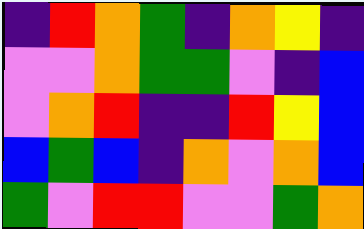[["indigo", "red", "orange", "green", "indigo", "orange", "yellow", "indigo"], ["violet", "violet", "orange", "green", "green", "violet", "indigo", "blue"], ["violet", "orange", "red", "indigo", "indigo", "red", "yellow", "blue"], ["blue", "green", "blue", "indigo", "orange", "violet", "orange", "blue"], ["green", "violet", "red", "red", "violet", "violet", "green", "orange"]]